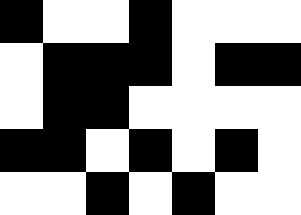[["black", "white", "white", "black", "white", "white", "white"], ["white", "black", "black", "black", "white", "black", "black"], ["white", "black", "black", "white", "white", "white", "white"], ["black", "black", "white", "black", "white", "black", "white"], ["white", "white", "black", "white", "black", "white", "white"]]